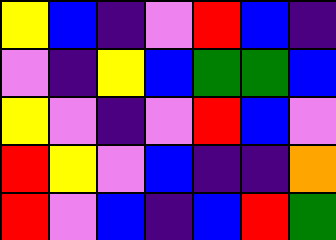[["yellow", "blue", "indigo", "violet", "red", "blue", "indigo"], ["violet", "indigo", "yellow", "blue", "green", "green", "blue"], ["yellow", "violet", "indigo", "violet", "red", "blue", "violet"], ["red", "yellow", "violet", "blue", "indigo", "indigo", "orange"], ["red", "violet", "blue", "indigo", "blue", "red", "green"]]